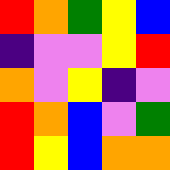[["red", "orange", "green", "yellow", "blue"], ["indigo", "violet", "violet", "yellow", "red"], ["orange", "violet", "yellow", "indigo", "violet"], ["red", "orange", "blue", "violet", "green"], ["red", "yellow", "blue", "orange", "orange"]]